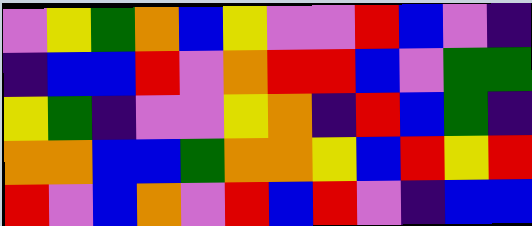[["violet", "yellow", "green", "orange", "blue", "yellow", "violet", "violet", "red", "blue", "violet", "indigo"], ["indigo", "blue", "blue", "red", "violet", "orange", "red", "red", "blue", "violet", "green", "green"], ["yellow", "green", "indigo", "violet", "violet", "yellow", "orange", "indigo", "red", "blue", "green", "indigo"], ["orange", "orange", "blue", "blue", "green", "orange", "orange", "yellow", "blue", "red", "yellow", "red"], ["red", "violet", "blue", "orange", "violet", "red", "blue", "red", "violet", "indigo", "blue", "blue"]]